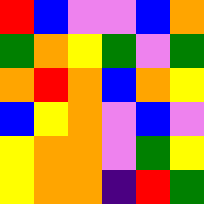[["red", "blue", "violet", "violet", "blue", "orange"], ["green", "orange", "yellow", "green", "violet", "green"], ["orange", "red", "orange", "blue", "orange", "yellow"], ["blue", "yellow", "orange", "violet", "blue", "violet"], ["yellow", "orange", "orange", "violet", "green", "yellow"], ["yellow", "orange", "orange", "indigo", "red", "green"]]